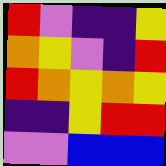[["red", "violet", "indigo", "indigo", "yellow"], ["orange", "yellow", "violet", "indigo", "red"], ["red", "orange", "yellow", "orange", "yellow"], ["indigo", "indigo", "yellow", "red", "red"], ["violet", "violet", "blue", "blue", "blue"]]